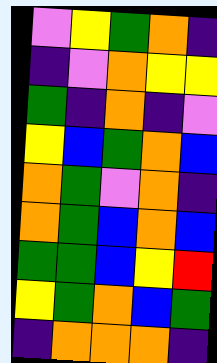[["violet", "yellow", "green", "orange", "indigo"], ["indigo", "violet", "orange", "yellow", "yellow"], ["green", "indigo", "orange", "indigo", "violet"], ["yellow", "blue", "green", "orange", "blue"], ["orange", "green", "violet", "orange", "indigo"], ["orange", "green", "blue", "orange", "blue"], ["green", "green", "blue", "yellow", "red"], ["yellow", "green", "orange", "blue", "green"], ["indigo", "orange", "orange", "orange", "indigo"]]